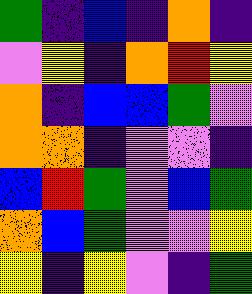[["green", "indigo", "blue", "indigo", "orange", "indigo"], ["violet", "yellow", "indigo", "orange", "red", "yellow"], ["orange", "indigo", "blue", "blue", "green", "violet"], ["orange", "orange", "indigo", "violet", "violet", "indigo"], ["blue", "red", "green", "violet", "blue", "green"], ["orange", "blue", "green", "violet", "violet", "yellow"], ["yellow", "indigo", "yellow", "violet", "indigo", "green"]]